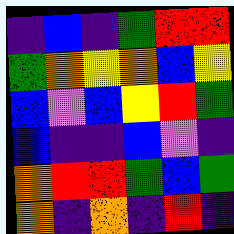[["indigo", "blue", "indigo", "green", "red", "red"], ["green", "orange", "yellow", "orange", "blue", "yellow"], ["blue", "violet", "blue", "yellow", "red", "green"], ["blue", "indigo", "indigo", "blue", "violet", "indigo"], ["orange", "red", "red", "green", "blue", "green"], ["orange", "indigo", "orange", "indigo", "red", "indigo"]]